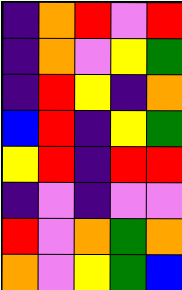[["indigo", "orange", "red", "violet", "red"], ["indigo", "orange", "violet", "yellow", "green"], ["indigo", "red", "yellow", "indigo", "orange"], ["blue", "red", "indigo", "yellow", "green"], ["yellow", "red", "indigo", "red", "red"], ["indigo", "violet", "indigo", "violet", "violet"], ["red", "violet", "orange", "green", "orange"], ["orange", "violet", "yellow", "green", "blue"]]